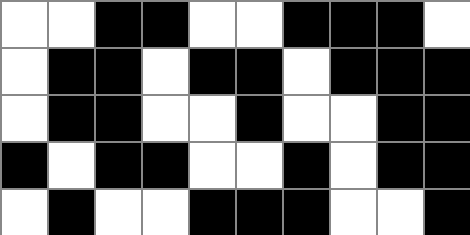[["white", "white", "black", "black", "white", "white", "black", "black", "black", "white"], ["white", "black", "black", "white", "black", "black", "white", "black", "black", "black"], ["white", "black", "black", "white", "white", "black", "white", "white", "black", "black"], ["black", "white", "black", "black", "white", "white", "black", "white", "black", "black"], ["white", "black", "white", "white", "black", "black", "black", "white", "white", "black"]]